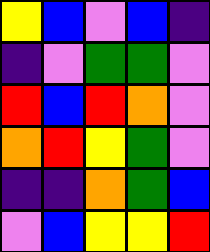[["yellow", "blue", "violet", "blue", "indigo"], ["indigo", "violet", "green", "green", "violet"], ["red", "blue", "red", "orange", "violet"], ["orange", "red", "yellow", "green", "violet"], ["indigo", "indigo", "orange", "green", "blue"], ["violet", "blue", "yellow", "yellow", "red"]]